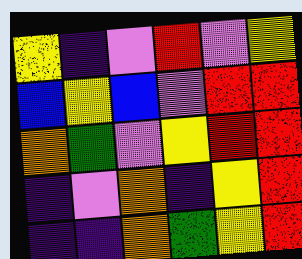[["yellow", "indigo", "violet", "red", "violet", "yellow"], ["blue", "yellow", "blue", "violet", "red", "red"], ["orange", "green", "violet", "yellow", "red", "red"], ["indigo", "violet", "orange", "indigo", "yellow", "red"], ["indigo", "indigo", "orange", "green", "yellow", "red"]]